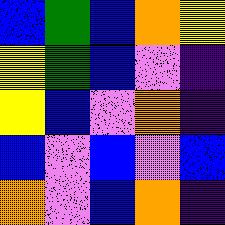[["blue", "green", "blue", "orange", "yellow"], ["yellow", "green", "blue", "violet", "indigo"], ["yellow", "blue", "violet", "orange", "indigo"], ["blue", "violet", "blue", "violet", "blue"], ["orange", "violet", "blue", "orange", "indigo"]]